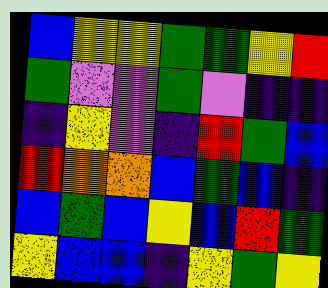[["blue", "yellow", "yellow", "green", "green", "yellow", "red"], ["green", "violet", "violet", "green", "violet", "indigo", "indigo"], ["indigo", "yellow", "violet", "indigo", "red", "green", "blue"], ["red", "orange", "orange", "blue", "green", "blue", "indigo"], ["blue", "green", "blue", "yellow", "blue", "red", "green"], ["yellow", "blue", "blue", "indigo", "yellow", "green", "yellow"]]